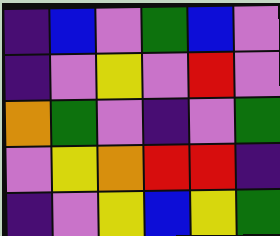[["indigo", "blue", "violet", "green", "blue", "violet"], ["indigo", "violet", "yellow", "violet", "red", "violet"], ["orange", "green", "violet", "indigo", "violet", "green"], ["violet", "yellow", "orange", "red", "red", "indigo"], ["indigo", "violet", "yellow", "blue", "yellow", "green"]]